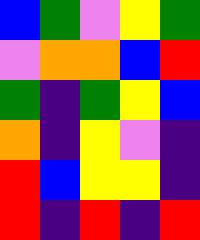[["blue", "green", "violet", "yellow", "green"], ["violet", "orange", "orange", "blue", "red"], ["green", "indigo", "green", "yellow", "blue"], ["orange", "indigo", "yellow", "violet", "indigo"], ["red", "blue", "yellow", "yellow", "indigo"], ["red", "indigo", "red", "indigo", "red"]]